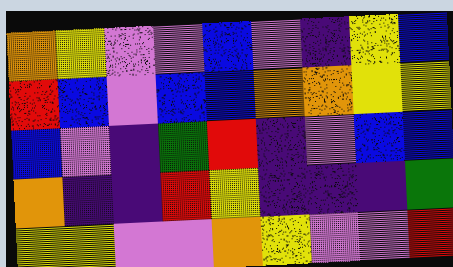[["orange", "yellow", "violet", "violet", "blue", "violet", "indigo", "yellow", "blue"], ["red", "blue", "violet", "blue", "blue", "orange", "orange", "yellow", "yellow"], ["blue", "violet", "indigo", "green", "red", "indigo", "violet", "blue", "blue"], ["orange", "indigo", "indigo", "red", "yellow", "indigo", "indigo", "indigo", "green"], ["yellow", "yellow", "violet", "violet", "orange", "yellow", "violet", "violet", "red"]]